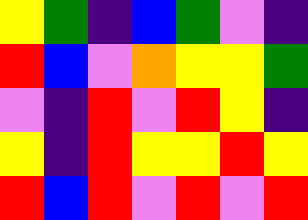[["yellow", "green", "indigo", "blue", "green", "violet", "indigo"], ["red", "blue", "violet", "orange", "yellow", "yellow", "green"], ["violet", "indigo", "red", "violet", "red", "yellow", "indigo"], ["yellow", "indigo", "red", "yellow", "yellow", "red", "yellow"], ["red", "blue", "red", "violet", "red", "violet", "red"]]